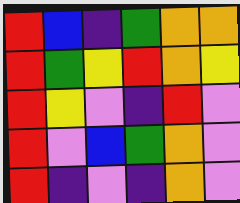[["red", "blue", "indigo", "green", "orange", "orange"], ["red", "green", "yellow", "red", "orange", "yellow"], ["red", "yellow", "violet", "indigo", "red", "violet"], ["red", "violet", "blue", "green", "orange", "violet"], ["red", "indigo", "violet", "indigo", "orange", "violet"]]